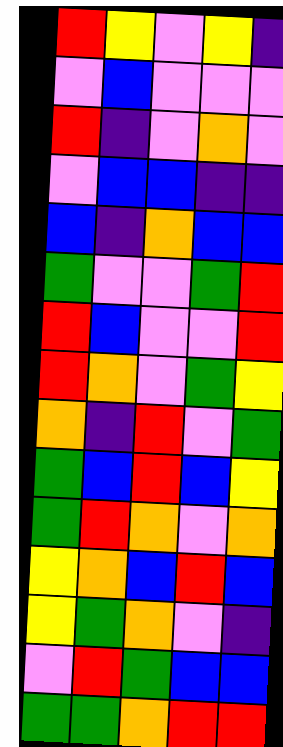[["red", "yellow", "violet", "yellow", "indigo"], ["violet", "blue", "violet", "violet", "violet"], ["red", "indigo", "violet", "orange", "violet"], ["violet", "blue", "blue", "indigo", "indigo"], ["blue", "indigo", "orange", "blue", "blue"], ["green", "violet", "violet", "green", "red"], ["red", "blue", "violet", "violet", "red"], ["red", "orange", "violet", "green", "yellow"], ["orange", "indigo", "red", "violet", "green"], ["green", "blue", "red", "blue", "yellow"], ["green", "red", "orange", "violet", "orange"], ["yellow", "orange", "blue", "red", "blue"], ["yellow", "green", "orange", "violet", "indigo"], ["violet", "red", "green", "blue", "blue"], ["green", "green", "orange", "red", "red"]]